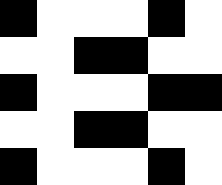[["black", "white", "white", "white", "black", "white"], ["white", "white", "black", "black", "white", "white"], ["black", "white", "white", "white", "black", "black"], ["white", "white", "black", "black", "white", "white"], ["black", "white", "white", "white", "black", "white"]]